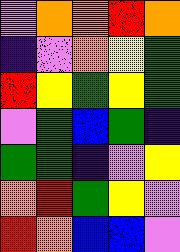[["violet", "orange", "orange", "red", "orange"], ["indigo", "violet", "orange", "yellow", "green"], ["red", "yellow", "green", "yellow", "green"], ["violet", "green", "blue", "green", "indigo"], ["green", "green", "indigo", "violet", "yellow"], ["orange", "red", "green", "yellow", "violet"], ["red", "orange", "blue", "blue", "violet"]]